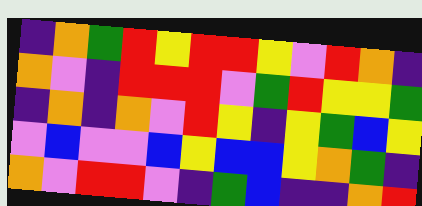[["indigo", "orange", "green", "red", "yellow", "red", "red", "yellow", "violet", "red", "orange", "indigo"], ["orange", "violet", "indigo", "red", "red", "red", "violet", "green", "red", "yellow", "yellow", "green"], ["indigo", "orange", "indigo", "orange", "violet", "red", "yellow", "indigo", "yellow", "green", "blue", "yellow"], ["violet", "blue", "violet", "violet", "blue", "yellow", "blue", "blue", "yellow", "orange", "green", "indigo"], ["orange", "violet", "red", "red", "violet", "indigo", "green", "blue", "indigo", "indigo", "orange", "red"]]